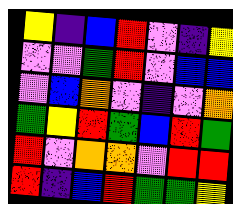[["yellow", "indigo", "blue", "red", "violet", "indigo", "yellow"], ["violet", "violet", "green", "red", "violet", "blue", "blue"], ["violet", "blue", "orange", "violet", "indigo", "violet", "orange"], ["green", "yellow", "red", "green", "blue", "red", "green"], ["red", "violet", "orange", "orange", "violet", "red", "red"], ["red", "indigo", "blue", "red", "green", "green", "yellow"]]